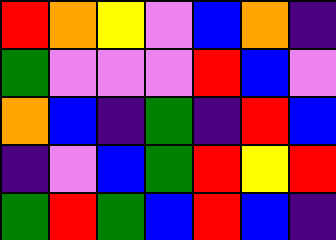[["red", "orange", "yellow", "violet", "blue", "orange", "indigo"], ["green", "violet", "violet", "violet", "red", "blue", "violet"], ["orange", "blue", "indigo", "green", "indigo", "red", "blue"], ["indigo", "violet", "blue", "green", "red", "yellow", "red"], ["green", "red", "green", "blue", "red", "blue", "indigo"]]